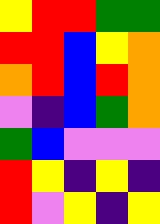[["yellow", "red", "red", "green", "green"], ["red", "red", "blue", "yellow", "orange"], ["orange", "red", "blue", "red", "orange"], ["violet", "indigo", "blue", "green", "orange"], ["green", "blue", "violet", "violet", "violet"], ["red", "yellow", "indigo", "yellow", "indigo"], ["red", "violet", "yellow", "indigo", "yellow"]]